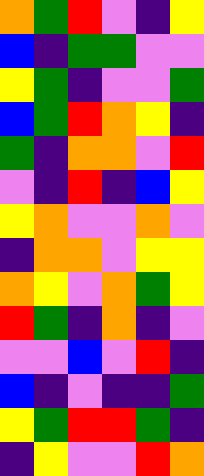[["orange", "green", "red", "violet", "indigo", "yellow"], ["blue", "indigo", "green", "green", "violet", "violet"], ["yellow", "green", "indigo", "violet", "violet", "green"], ["blue", "green", "red", "orange", "yellow", "indigo"], ["green", "indigo", "orange", "orange", "violet", "red"], ["violet", "indigo", "red", "indigo", "blue", "yellow"], ["yellow", "orange", "violet", "violet", "orange", "violet"], ["indigo", "orange", "orange", "violet", "yellow", "yellow"], ["orange", "yellow", "violet", "orange", "green", "yellow"], ["red", "green", "indigo", "orange", "indigo", "violet"], ["violet", "violet", "blue", "violet", "red", "indigo"], ["blue", "indigo", "violet", "indigo", "indigo", "green"], ["yellow", "green", "red", "red", "green", "indigo"], ["indigo", "yellow", "violet", "violet", "red", "orange"]]